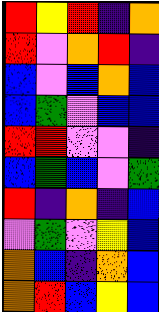[["red", "yellow", "red", "indigo", "orange"], ["red", "violet", "orange", "red", "indigo"], ["blue", "violet", "blue", "orange", "blue"], ["blue", "green", "violet", "blue", "blue"], ["red", "red", "violet", "violet", "indigo"], ["blue", "green", "blue", "violet", "green"], ["red", "indigo", "orange", "indigo", "blue"], ["violet", "green", "violet", "yellow", "blue"], ["orange", "blue", "indigo", "orange", "blue"], ["orange", "red", "blue", "yellow", "blue"]]